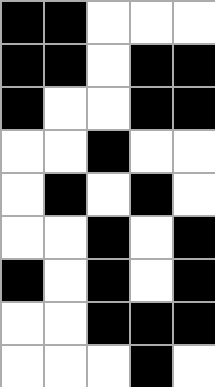[["black", "black", "white", "white", "white"], ["black", "black", "white", "black", "black"], ["black", "white", "white", "black", "black"], ["white", "white", "black", "white", "white"], ["white", "black", "white", "black", "white"], ["white", "white", "black", "white", "black"], ["black", "white", "black", "white", "black"], ["white", "white", "black", "black", "black"], ["white", "white", "white", "black", "white"]]